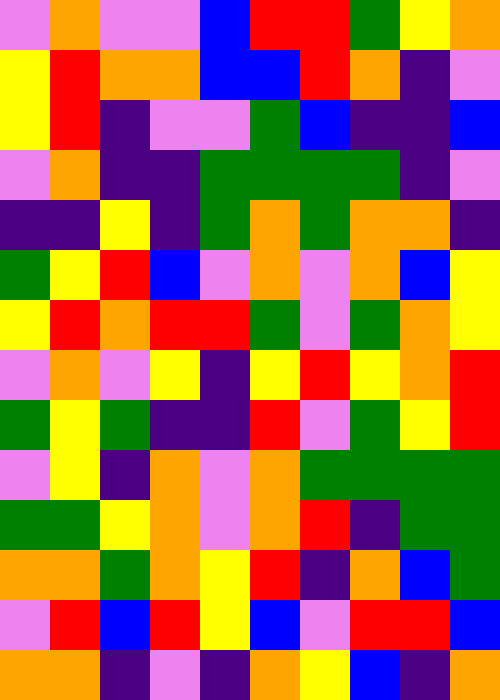[["violet", "orange", "violet", "violet", "blue", "red", "red", "green", "yellow", "orange"], ["yellow", "red", "orange", "orange", "blue", "blue", "red", "orange", "indigo", "violet"], ["yellow", "red", "indigo", "violet", "violet", "green", "blue", "indigo", "indigo", "blue"], ["violet", "orange", "indigo", "indigo", "green", "green", "green", "green", "indigo", "violet"], ["indigo", "indigo", "yellow", "indigo", "green", "orange", "green", "orange", "orange", "indigo"], ["green", "yellow", "red", "blue", "violet", "orange", "violet", "orange", "blue", "yellow"], ["yellow", "red", "orange", "red", "red", "green", "violet", "green", "orange", "yellow"], ["violet", "orange", "violet", "yellow", "indigo", "yellow", "red", "yellow", "orange", "red"], ["green", "yellow", "green", "indigo", "indigo", "red", "violet", "green", "yellow", "red"], ["violet", "yellow", "indigo", "orange", "violet", "orange", "green", "green", "green", "green"], ["green", "green", "yellow", "orange", "violet", "orange", "red", "indigo", "green", "green"], ["orange", "orange", "green", "orange", "yellow", "red", "indigo", "orange", "blue", "green"], ["violet", "red", "blue", "red", "yellow", "blue", "violet", "red", "red", "blue"], ["orange", "orange", "indigo", "violet", "indigo", "orange", "yellow", "blue", "indigo", "orange"]]